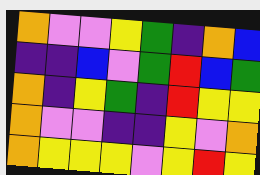[["orange", "violet", "violet", "yellow", "green", "indigo", "orange", "blue"], ["indigo", "indigo", "blue", "violet", "green", "red", "blue", "green"], ["orange", "indigo", "yellow", "green", "indigo", "red", "yellow", "yellow"], ["orange", "violet", "violet", "indigo", "indigo", "yellow", "violet", "orange"], ["orange", "yellow", "yellow", "yellow", "violet", "yellow", "red", "yellow"]]